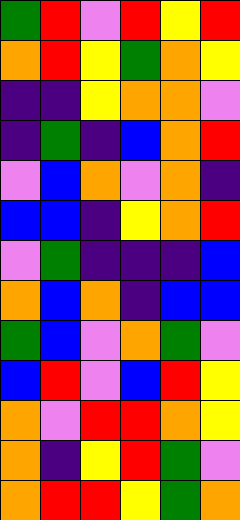[["green", "red", "violet", "red", "yellow", "red"], ["orange", "red", "yellow", "green", "orange", "yellow"], ["indigo", "indigo", "yellow", "orange", "orange", "violet"], ["indigo", "green", "indigo", "blue", "orange", "red"], ["violet", "blue", "orange", "violet", "orange", "indigo"], ["blue", "blue", "indigo", "yellow", "orange", "red"], ["violet", "green", "indigo", "indigo", "indigo", "blue"], ["orange", "blue", "orange", "indigo", "blue", "blue"], ["green", "blue", "violet", "orange", "green", "violet"], ["blue", "red", "violet", "blue", "red", "yellow"], ["orange", "violet", "red", "red", "orange", "yellow"], ["orange", "indigo", "yellow", "red", "green", "violet"], ["orange", "red", "red", "yellow", "green", "orange"]]